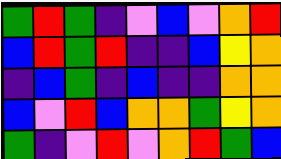[["green", "red", "green", "indigo", "violet", "blue", "violet", "orange", "red"], ["blue", "red", "green", "red", "indigo", "indigo", "blue", "yellow", "orange"], ["indigo", "blue", "green", "indigo", "blue", "indigo", "indigo", "orange", "orange"], ["blue", "violet", "red", "blue", "orange", "orange", "green", "yellow", "orange"], ["green", "indigo", "violet", "red", "violet", "orange", "red", "green", "blue"]]